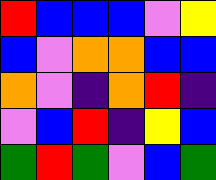[["red", "blue", "blue", "blue", "violet", "yellow"], ["blue", "violet", "orange", "orange", "blue", "blue"], ["orange", "violet", "indigo", "orange", "red", "indigo"], ["violet", "blue", "red", "indigo", "yellow", "blue"], ["green", "red", "green", "violet", "blue", "green"]]